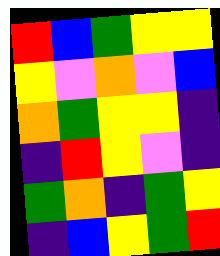[["red", "blue", "green", "yellow", "yellow"], ["yellow", "violet", "orange", "violet", "blue"], ["orange", "green", "yellow", "yellow", "indigo"], ["indigo", "red", "yellow", "violet", "indigo"], ["green", "orange", "indigo", "green", "yellow"], ["indigo", "blue", "yellow", "green", "red"]]